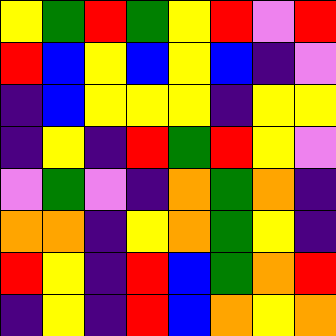[["yellow", "green", "red", "green", "yellow", "red", "violet", "red"], ["red", "blue", "yellow", "blue", "yellow", "blue", "indigo", "violet"], ["indigo", "blue", "yellow", "yellow", "yellow", "indigo", "yellow", "yellow"], ["indigo", "yellow", "indigo", "red", "green", "red", "yellow", "violet"], ["violet", "green", "violet", "indigo", "orange", "green", "orange", "indigo"], ["orange", "orange", "indigo", "yellow", "orange", "green", "yellow", "indigo"], ["red", "yellow", "indigo", "red", "blue", "green", "orange", "red"], ["indigo", "yellow", "indigo", "red", "blue", "orange", "yellow", "orange"]]